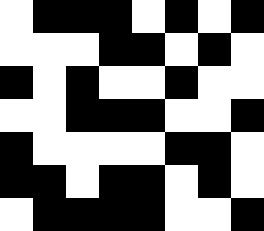[["white", "black", "black", "black", "white", "black", "white", "black"], ["white", "white", "white", "black", "black", "white", "black", "white"], ["black", "white", "black", "white", "white", "black", "white", "white"], ["white", "white", "black", "black", "black", "white", "white", "black"], ["black", "white", "white", "white", "white", "black", "black", "white"], ["black", "black", "white", "black", "black", "white", "black", "white"], ["white", "black", "black", "black", "black", "white", "white", "black"]]